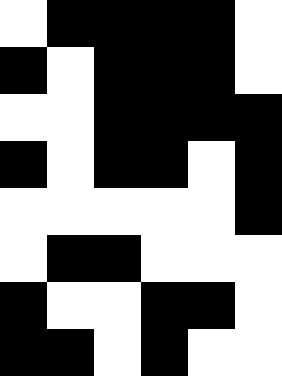[["white", "black", "black", "black", "black", "white"], ["black", "white", "black", "black", "black", "white"], ["white", "white", "black", "black", "black", "black"], ["black", "white", "black", "black", "white", "black"], ["white", "white", "white", "white", "white", "black"], ["white", "black", "black", "white", "white", "white"], ["black", "white", "white", "black", "black", "white"], ["black", "black", "white", "black", "white", "white"]]